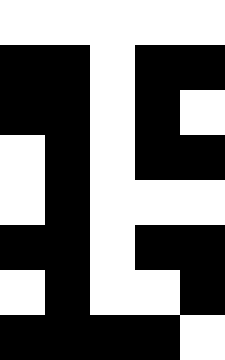[["white", "white", "white", "white", "white"], ["black", "black", "white", "black", "black"], ["black", "black", "white", "black", "white"], ["white", "black", "white", "black", "black"], ["white", "black", "white", "white", "white"], ["black", "black", "white", "black", "black"], ["white", "black", "white", "white", "black"], ["black", "black", "black", "black", "white"]]